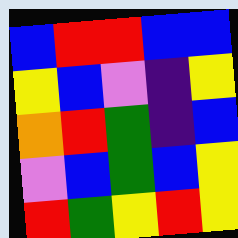[["blue", "red", "red", "blue", "blue"], ["yellow", "blue", "violet", "indigo", "yellow"], ["orange", "red", "green", "indigo", "blue"], ["violet", "blue", "green", "blue", "yellow"], ["red", "green", "yellow", "red", "yellow"]]